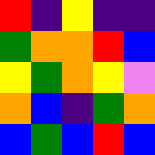[["red", "indigo", "yellow", "indigo", "indigo"], ["green", "orange", "orange", "red", "blue"], ["yellow", "green", "orange", "yellow", "violet"], ["orange", "blue", "indigo", "green", "orange"], ["blue", "green", "blue", "red", "blue"]]